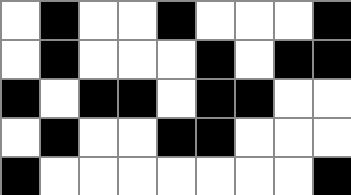[["white", "black", "white", "white", "black", "white", "white", "white", "black"], ["white", "black", "white", "white", "white", "black", "white", "black", "black"], ["black", "white", "black", "black", "white", "black", "black", "white", "white"], ["white", "black", "white", "white", "black", "black", "white", "white", "white"], ["black", "white", "white", "white", "white", "white", "white", "white", "black"]]